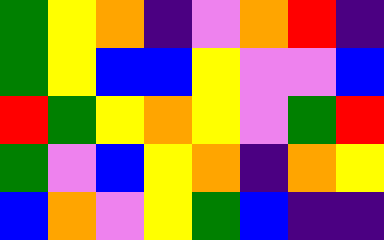[["green", "yellow", "orange", "indigo", "violet", "orange", "red", "indigo"], ["green", "yellow", "blue", "blue", "yellow", "violet", "violet", "blue"], ["red", "green", "yellow", "orange", "yellow", "violet", "green", "red"], ["green", "violet", "blue", "yellow", "orange", "indigo", "orange", "yellow"], ["blue", "orange", "violet", "yellow", "green", "blue", "indigo", "indigo"]]